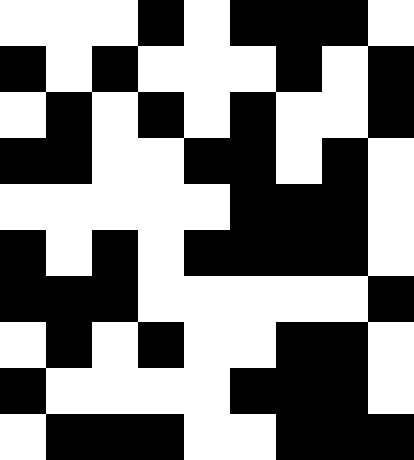[["white", "white", "white", "black", "white", "black", "black", "black", "white"], ["black", "white", "black", "white", "white", "white", "black", "white", "black"], ["white", "black", "white", "black", "white", "black", "white", "white", "black"], ["black", "black", "white", "white", "black", "black", "white", "black", "white"], ["white", "white", "white", "white", "white", "black", "black", "black", "white"], ["black", "white", "black", "white", "black", "black", "black", "black", "white"], ["black", "black", "black", "white", "white", "white", "white", "white", "black"], ["white", "black", "white", "black", "white", "white", "black", "black", "white"], ["black", "white", "white", "white", "white", "black", "black", "black", "white"], ["white", "black", "black", "black", "white", "white", "black", "black", "black"]]